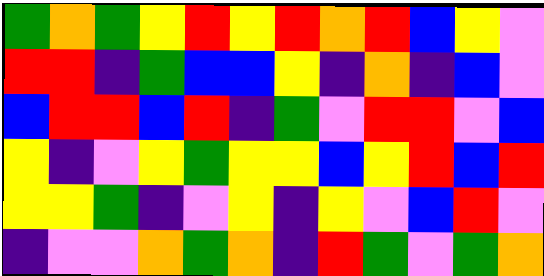[["green", "orange", "green", "yellow", "red", "yellow", "red", "orange", "red", "blue", "yellow", "violet"], ["red", "red", "indigo", "green", "blue", "blue", "yellow", "indigo", "orange", "indigo", "blue", "violet"], ["blue", "red", "red", "blue", "red", "indigo", "green", "violet", "red", "red", "violet", "blue"], ["yellow", "indigo", "violet", "yellow", "green", "yellow", "yellow", "blue", "yellow", "red", "blue", "red"], ["yellow", "yellow", "green", "indigo", "violet", "yellow", "indigo", "yellow", "violet", "blue", "red", "violet"], ["indigo", "violet", "violet", "orange", "green", "orange", "indigo", "red", "green", "violet", "green", "orange"]]